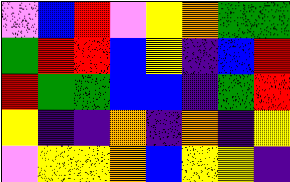[["violet", "blue", "red", "violet", "yellow", "orange", "green", "green"], ["green", "red", "red", "blue", "yellow", "indigo", "blue", "red"], ["red", "green", "green", "blue", "blue", "indigo", "green", "red"], ["yellow", "indigo", "indigo", "orange", "indigo", "orange", "indigo", "yellow"], ["violet", "yellow", "yellow", "orange", "blue", "yellow", "yellow", "indigo"]]